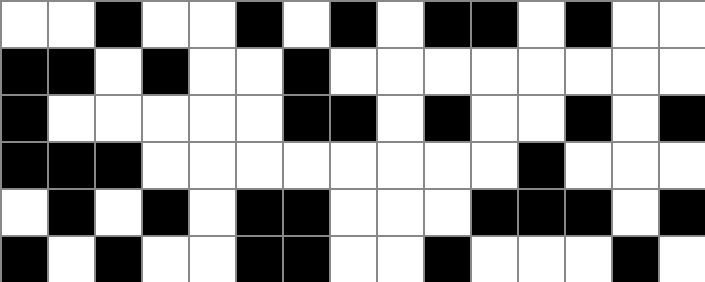[["white", "white", "black", "white", "white", "black", "white", "black", "white", "black", "black", "white", "black", "white", "white"], ["black", "black", "white", "black", "white", "white", "black", "white", "white", "white", "white", "white", "white", "white", "white"], ["black", "white", "white", "white", "white", "white", "black", "black", "white", "black", "white", "white", "black", "white", "black"], ["black", "black", "black", "white", "white", "white", "white", "white", "white", "white", "white", "black", "white", "white", "white"], ["white", "black", "white", "black", "white", "black", "black", "white", "white", "white", "black", "black", "black", "white", "black"], ["black", "white", "black", "white", "white", "black", "black", "white", "white", "black", "white", "white", "white", "black", "white"]]